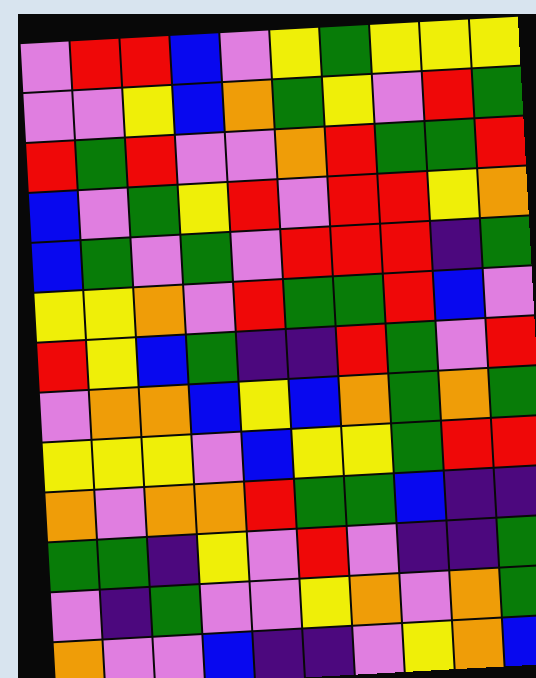[["violet", "red", "red", "blue", "violet", "yellow", "green", "yellow", "yellow", "yellow"], ["violet", "violet", "yellow", "blue", "orange", "green", "yellow", "violet", "red", "green"], ["red", "green", "red", "violet", "violet", "orange", "red", "green", "green", "red"], ["blue", "violet", "green", "yellow", "red", "violet", "red", "red", "yellow", "orange"], ["blue", "green", "violet", "green", "violet", "red", "red", "red", "indigo", "green"], ["yellow", "yellow", "orange", "violet", "red", "green", "green", "red", "blue", "violet"], ["red", "yellow", "blue", "green", "indigo", "indigo", "red", "green", "violet", "red"], ["violet", "orange", "orange", "blue", "yellow", "blue", "orange", "green", "orange", "green"], ["yellow", "yellow", "yellow", "violet", "blue", "yellow", "yellow", "green", "red", "red"], ["orange", "violet", "orange", "orange", "red", "green", "green", "blue", "indigo", "indigo"], ["green", "green", "indigo", "yellow", "violet", "red", "violet", "indigo", "indigo", "green"], ["violet", "indigo", "green", "violet", "violet", "yellow", "orange", "violet", "orange", "green"], ["orange", "violet", "violet", "blue", "indigo", "indigo", "violet", "yellow", "orange", "blue"]]